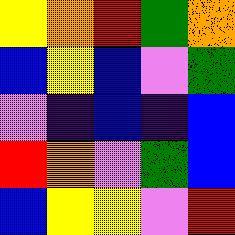[["yellow", "orange", "red", "green", "orange"], ["blue", "yellow", "blue", "violet", "green"], ["violet", "indigo", "blue", "indigo", "blue"], ["red", "orange", "violet", "green", "blue"], ["blue", "yellow", "yellow", "violet", "red"]]